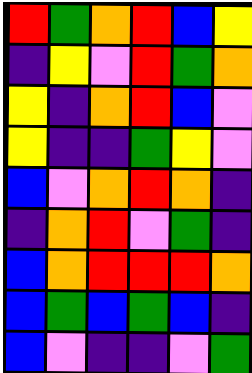[["red", "green", "orange", "red", "blue", "yellow"], ["indigo", "yellow", "violet", "red", "green", "orange"], ["yellow", "indigo", "orange", "red", "blue", "violet"], ["yellow", "indigo", "indigo", "green", "yellow", "violet"], ["blue", "violet", "orange", "red", "orange", "indigo"], ["indigo", "orange", "red", "violet", "green", "indigo"], ["blue", "orange", "red", "red", "red", "orange"], ["blue", "green", "blue", "green", "blue", "indigo"], ["blue", "violet", "indigo", "indigo", "violet", "green"]]